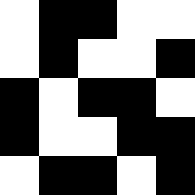[["white", "black", "black", "white", "white"], ["white", "black", "white", "white", "black"], ["black", "white", "black", "black", "white"], ["black", "white", "white", "black", "black"], ["white", "black", "black", "white", "black"]]